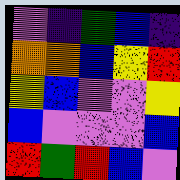[["violet", "indigo", "green", "blue", "indigo"], ["orange", "orange", "blue", "yellow", "red"], ["yellow", "blue", "violet", "violet", "yellow"], ["blue", "violet", "violet", "violet", "blue"], ["red", "green", "red", "blue", "violet"]]